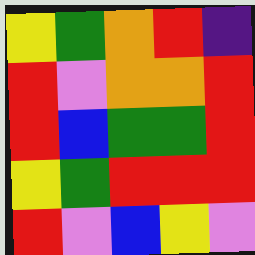[["yellow", "green", "orange", "red", "indigo"], ["red", "violet", "orange", "orange", "red"], ["red", "blue", "green", "green", "red"], ["yellow", "green", "red", "red", "red"], ["red", "violet", "blue", "yellow", "violet"]]